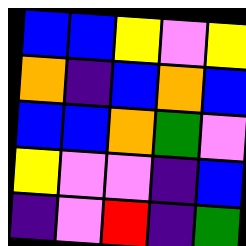[["blue", "blue", "yellow", "violet", "yellow"], ["orange", "indigo", "blue", "orange", "blue"], ["blue", "blue", "orange", "green", "violet"], ["yellow", "violet", "violet", "indigo", "blue"], ["indigo", "violet", "red", "indigo", "green"]]